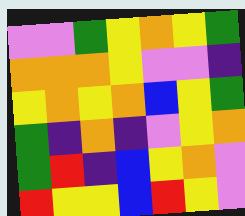[["violet", "violet", "green", "yellow", "orange", "yellow", "green"], ["orange", "orange", "orange", "yellow", "violet", "violet", "indigo"], ["yellow", "orange", "yellow", "orange", "blue", "yellow", "green"], ["green", "indigo", "orange", "indigo", "violet", "yellow", "orange"], ["green", "red", "indigo", "blue", "yellow", "orange", "violet"], ["red", "yellow", "yellow", "blue", "red", "yellow", "violet"]]